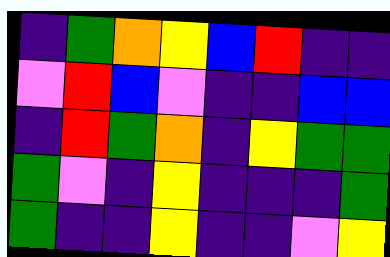[["indigo", "green", "orange", "yellow", "blue", "red", "indigo", "indigo"], ["violet", "red", "blue", "violet", "indigo", "indigo", "blue", "blue"], ["indigo", "red", "green", "orange", "indigo", "yellow", "green", "green"], ["green", "violet", "indigo", "yellow", "indigo", "indigo", "indigo", "green"], ["green", "indigo", "indigo", "yellow", "indigo", "indigo", "violet", "yellow"]]